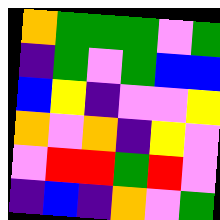[["orange", "green", "green", "green", "violet", "green"], ["indigo", "green", "violet", "green", "blue", "blue"], ["blue", "yellow", "indigo", "violet", "violet", "yellow"], ["orange", "violet", "orange", "indigo", "yellow", "violet"], ["violet", "red", "red", "green", "red", "violet"], ["indigo", "blue", "indigo", "orange", "violet", "green"]]